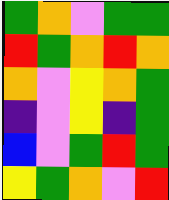[["green", "orange", "violet", "green", "green"], ["red", "green", "orange", "red", "orange"], ["orange", "violet", "yellow", "orange", "green"], ["indigo", "violet", "yellow", "indigo", "green"], ["blue", "violet", "green", "red", "green"], ["yellow", "green", "orange", "violet", "red"]]